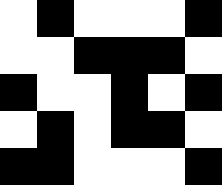[["white", "black", "white", "white", "white", "black"], ["white", "white", "black", "black", "black", "white"], ["black", "white", "white", "black", "white", "black"], ["white", "black", "white", "black", "black", "white"], ["black", "black", "white", "white", "white", "black"]]